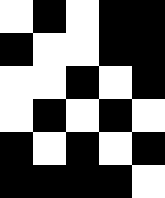[["white", "black", "white", "black", "black"], ["black", "white", "white", "black", "black"], ["white", "white", "black", "white", "black"], ["white", "black", "white", "black", "white"], ["black", "white", "black", "white", "black"], ["black", "black", "black", "black", "white"]]